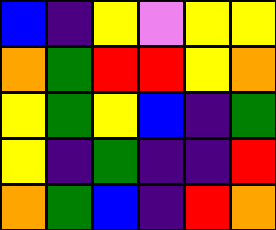[["blue", "indigo", "yellow", "violet", "yellow", "yellow"], ["orange", "green", "red", "red", "yellow", "orange"], ["yellow", "green", "yellow", "blue", "indigo", "green"], ["yellow", "indigo", "green", "indigo", "indigo", "red"], ["orange", "green", "blue", "indigo", "red", "orange"]]